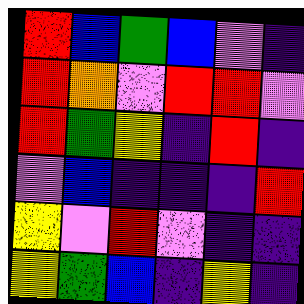[["red", "blue", "green", "blue", "violet", "indigo"], ["red", "orange", "violet", "red", "red", "violet"], ["red", "green", "yellow", "indigo", "red", "indigo"], ["violet", "blue", "indigo", "indigo", "indigo", "red"], ["yellow", "violet", "red", "violet", "indigo", "indigo"], ["yellow", "green", "blue", "indigo", "yellow", "indigo"]]